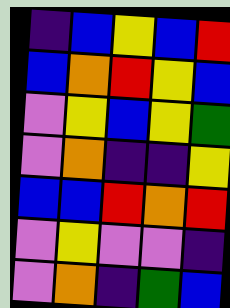[["indigo", "blue", "yellow", "blue", "red"], ["blue", "orange", "red", "yellow", "blue"], ["violet", "yellow", "blue", "yellow", "green"], ["violet", "orange", "indigo", "indigo", "yellow"], ["blue", "blue", "red", "orange", "red"], ["violet", "yellow", "violet", "violet", "indigo"], ["violet", "orange", "indigo", "green", "blue"]]